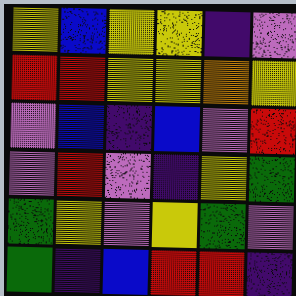[["yellow", "blue", "yellow", "yellow", "indigo", "violet"], ["red", "red", "yellow", "yellow", "orange", "yellow"], ["violet", "blue", "indigo", "blue", "violet", "red"], ["violet", "red", "violet", "indigo", "yellow", "green"], ["green", "yellow", "violet", "yellow", "green", "violet"], ["green", "indigo", "blue", "red", "red", "indigo"]]